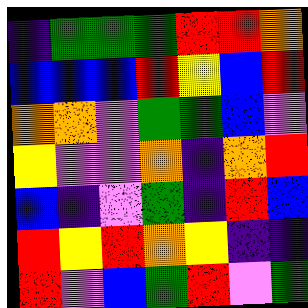[["indigo", "green", "green", "green", "red", "red", "orange"], ["blue", "blue", "blue", "red", "yellow", "blue", "red"], ["orange", "orange", "violet", "green", "green", "blue", "violet"], ["yellow", "violet", "violet", "orange", "indigo", "orange", "red"], ["blue", "indigo", "violet", "green", "indigo", "red", "blue"], ["red", "yellow", "red", "orange", "yellow", "indigo", "indigo"], ["red", "violet", "blue", "green", "red", "violet", "green"]]